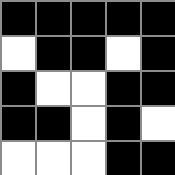[["black", "black", "black", "black", "black"], ["white", "black", "black", "white", "black"], ["black", "white", "white", "black", "black"], ["black", "black", "white", "black", "white"], ["white", "white", "white", "black", "black"]]